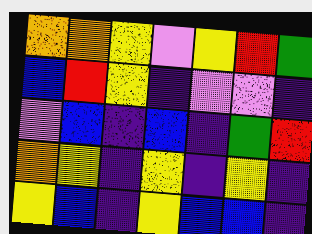[["orange", "orange", "yellow", "violet", "yellow", "red", "green"], ["blue", "red", "yellow", "indigo", "violet", "violet", "indigo"], ["violet", "blue", "indigo", "blue", "indigo", "green", "red"], ["orange", "yellow", "indigo", "yellow", "indigo", "yellow", "indigo"], ["yellow", "blue", "indigo", "yellow", "blue", "blue", "indigo"]]